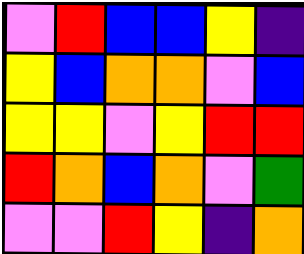[["violet", "red", "blue", "blue", "yellow", "indigo"], ["yellow", "blue", "orange", "orange", "violet", "blue"], ["yellow", "yellow", "violet", "yellow", "red", "red"], ["red", "orange", "blue", "orange", "violet", "green"], ["violet", "violet", "red", "yellow", "indigo", "orange"]]